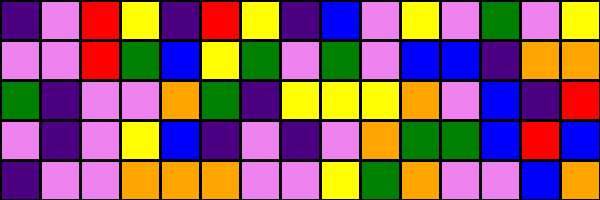[["indigo", "violet", "red", "yellow", "indigo", "red", "yellow", "indigo", "blue", "violet", "yellow", "violet", "green", "violet", "yellow"], ["violet", "violet", "red", "green", "blue", "yellow", "green", "violet", "green", "violet", "blue", "blue", "indigo", "orange", "orange"], ["green", "indigo", "violet", "violet", "orange", "green", "indigo", "yellow", "yellow", "yellow", "orange", "violet", "blue", "indigo", "red"], ["violet", "indigo", "violet", "yellow", "blue", "indigo", "violet", "indigo", "violet", "orange", "green", "green", "blue", "red", "blue"], ["indigo", "violet", "violet", "orange", "orange", "orange", "violet", "violet", "yellow", "green", "orange", "violet", "violet", "blue", "orange"]]